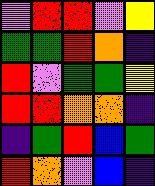[["violet", "red", "red", "violet", "yellow"], ["green", "green", "red", "orange", "indigo"], ["red", "violet", "green", "green", "yellow"], ["red", "red", "orange", "orange", "indigo"], ["indigo", "green", "red", "blue", "green"], ["red", "orange", "violet", "blue", "indigo"]]